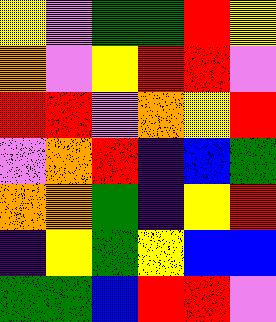[["yellow", "violet", "green", "green", "red", "yellow"], ["orange", "violet", "yellow", "red", "red", "violet"], ["red", "red", "violet", "orange", "yellow", "red"], ["violet", "orange", "red", "indigo", "blue", "green"], ["orange", "orange", "green", "indigo", "yellow", "red"], ["indigo", "yellow", "green", "yellow", "blue", "blue"], ["green", "green", "blue", "red", "red", "violet"]]